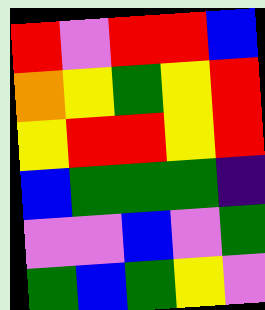[["red", "violet", "red", "red", "blue"], ["orange", "yellow", "green", "yellow", "red"], ["yellow", "red", "red", "yellow", "red"], ["blue", "green", "green", "green", "indigo"], ["violet", "violet", "blue", "violet", "green"], ["green", "blue", "green", "yellow", "violet"]]